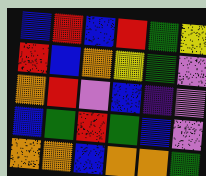[["blue", "red", "blue", "red", "green", "yellow"], ["red", "blue", "orange", "yellow", "green", "violet"], ["orange", "red", "violet", "blue", "indigo", "violet"], ["blue", "green", "red", "green", "blue", "violet"], ["orange", "orange", "blue", "orange", "orange", "green"]]